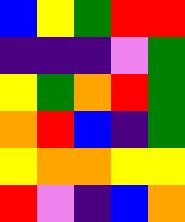[["blue", "yellow", "green", "red", "red"], ["indigo", "indigo", "indigo", "violet", "green"], ["yellow", "green", "orange", "red", "green"], ["orange", "red", "blue", "indigo", "green"], ["yellow", "orange", "orange", "yellow", "yellow"], ["red", "violet", "indigo", "blue", "orange"]]